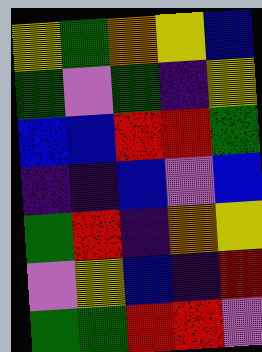[["yellow", "green", "orange", "yellow", "blue"], ["green", "violet", "green", "indigo", "yellow"], ["blue", "blue", "red", "red", "green"], ["indigo", "indigo", "blue", "violet", "blue"], ["green", "red", "indigo", "orange", "yellow"], ["violet", "yellow", "blue", "indigo", "red"], ["green", "green", "red", "red", "violet"]]